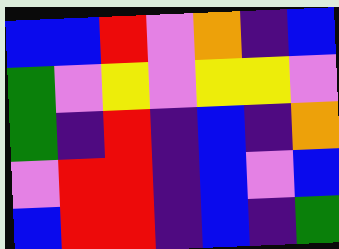[["blue", "blue", "red", "violet", "orange", "indigo", "blue"], ["green", "violet", "yellow", "violet", "yellow", "yellow", "violet"], ["green", "indigo", "red", "indigo", "blue", "indigo", "orange"], ["violet", "red", "red", "indigo", "blue", "violet", "blue"], ["blue", "red", "red", "indigo", "blue", "indigo", "green"]]